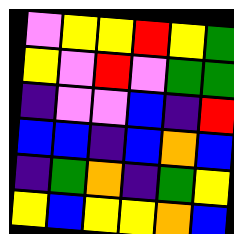[["violet", "yellow", "yellow", "red", "yellow", "green"], ["yellow", "violet", "red", "violet", "green", "green"], ["indigo", "violet", "violet", "blue", "indigo", "red"], ["blue", "blue", "indigo", "blue", "orange", "blue"], ["indigo", "green", "orange", "indigo", "green", "yellow"], ["yellow", "blue", "yellow", "yellow", "orange", "blue"]]